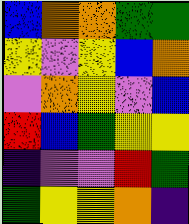[["blue", "orange", "orange", "green", "green"], ["yellow", "violet", "yellow", "blue", "orange"], ["violet", "orange", "yellow", "violet", "blue"], ["red", "blue", "green", "yellow", "yellow"], ["indigo", "violet", "violet", "red", "green"], ["green", "yellow", "yellow", "orange", "indigo"]]